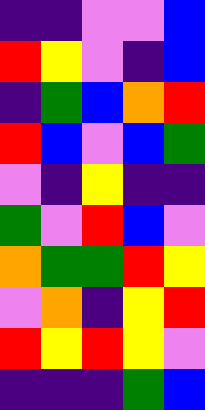[["indigo", "indigo", "violet", "violet", "blue"], ["red", "yellow", "violet", "indigo", "blue"], ["indigo", "green", "blue", "orange", "red"], ["red", "blue", "violet", "blue", "green"], ["violet", "indigo", "yellow", "indigo", "indigo"], ["green", "violet", "red", "blue", "violet"], ["orange", "green", "green", "red", "yellow"], ["violet", "orange", "indigo", "yellow", "red"], ["red", "yellow", "red", "yellow", "violet"], ["indigo", "indigo", "indigo", "green", "blue"]]